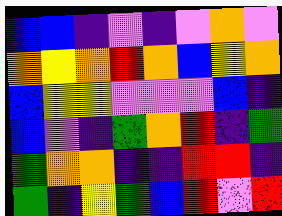[["blue", "blue", "indigo", "violet", "indigo", "violet", "orange", "violet"], ["orange", "yellow", "orange", "red", "orange", "blue", "yellow", "orange"], ["blue", "yellow", "yellow", "violet", "violet", "violet", "blue", "indigo"], ["blue", "violet", "indigo", "green", "orange", "red", "indigo", "green"], ["green", "orange", "orange", "indigo", "indigo", "red", "red", "indigo"], ["green", "indigo", "yellow", "green", "blue", "red", "violet", "red"]]